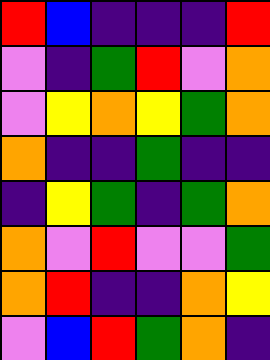[["red", "blue", "indigo", "indigo", "indigo", "red"], ["violet", "indigo", "green", "red", "violet", "orange"], ["violet", "yellow", "orange", "yellow", "green", "orange"], ["orange", "indigo", "indigo", "green", "indigo", "indigo"], ["indigo", "yellow", "green", "indigo", "green", "orange"], ["orange", "violet", "red", "violet", "violet", "green"], ["orange", "red", "indigo", "indigo", "orange", "yellow"], ["violet", "blue", "red", "green", "orange", "indigo"]]